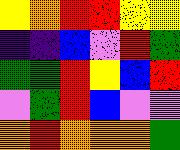[["yellow", "orange", "red", "red", "yellow", "yellow"], ["indigo", "indigo", "blue", "violet", "red", "green"], ["green", "green", "red", "yellow", "blue", "red"], ["violet", "green", "red", "blue", "violet", "violet"], ["orange", "red", "orange", "orange", "orange", "green"]]